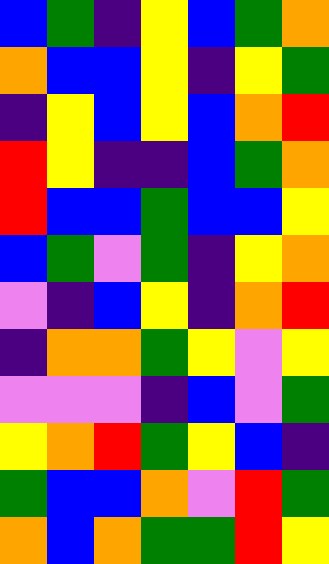[["blue", "green", "indigo", "yellow", "blue", "green", "orange"], ["orange", "blue", "blue", "yellow", "indigo", "yellow", "green"], ["indigo", "yellow", "blue", "yellow", "blue", "orange", "red"], ["red", "yellow", "indigo", "indigo", "blue", "green", "orange"], ["red", "blue", "blue", "green", "blue", "blue", "yellow"], ["blue", "green", "violet", "green", "indigo", "yellow", "orange"], ["violet", "indigo", "blue", "yellow", "indigo", "orange", "red"], ["indigo", "orange", "orange", "green", "yellow", "violet", "yellow"], ["violet", "violet", "violet", "indigo", "blue", "violet", "green"], ["yellow", "orange", "red", "green", "yellow", "blue", "indigo"], ["green", "blue", "blue", "orange", "violet", "red", "green"], ["orange", "blue", "orange", "green", "green", "red", "yellow"]]